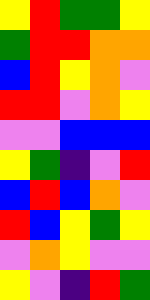[["yellow", "red", "green", "green", "yellow"], ["green", "red", "red", "orange", "orange"], ["blue", "red", "yellow", "orange", "violet"], ["red", "red", "violet", "orange", "yellow"], ["violet", "violet", "blue", "blue", "blue"], ["yellow", "green", "indigo", "violet", "red"], ["blue", "red", "blue", "orange", "violet"], ["red", "blue", "yellow", "green", "yellow"], ["violet", "orange", "yellow", "violet", "violet"], ["yellow", "violet", "indigo", "red", "green"]]